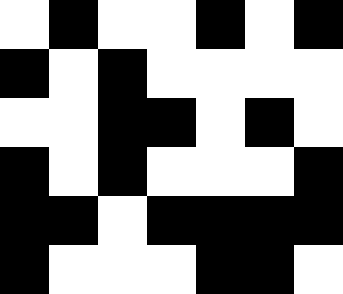[["white", "black", "white", "white", "black", "white", "black"], ["black", "white", "black", "white", "white", "white", "white"], ["white", "white", "black", "black", "white", "black", "white"], ["black", "white", "black", "white", "white", "white", "black"], ["black", "black", "white", "black", "black", "black", "black"], ["black", "white", "white", "white", "black", "black", "white"]]